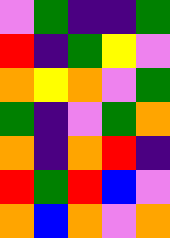[["violet", "green", "indigo", "indigo", "green"], ["red", "indigo", "green", "yellow", "violet"], ["orange", "yellow", "orange", "violet", "green"], ["green", "indigo", "violet", "green", "orange"], ["orange", "indigo", "orange", "red", "indigo"], ["red", "green", "red", "blue", "violet"], ["orange", "blue", "orange", "violet", "orange"]]